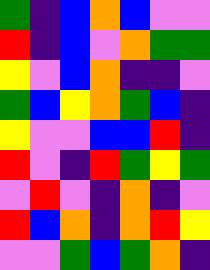[["green", "indigo", "blue", "orange", "blue", "violet", "violet"], ["red", "indigo", "blue", "violet", "orange", "green", "green"], ["yellow", "violet", "blue", "orange", "indigo", "indigo", "violet"], ["green", "blue", "yellow", "orange", "green", "blue", "indigo"], ["yellow", "violet", "violet", "blue", "blue", "red", "indigo"], ["red", "violet", "indigo", "red", "green", "yellow", "green"], ["violet", "red", "violet", "indigo", "orange", "indigo", "violet"], ["red", "blue", "orange", "indigo", "orange", "red", "yellow"], ["violet", "violet", "green", "blue", "green", "orange", "indigo"]]